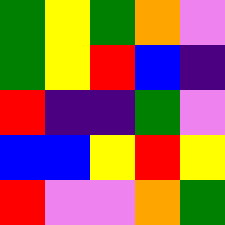[["green", "yellow", "green", "orange", "violet"], ["green", "yellow", "red", "blue", "indigo"], ["red", "indigo", "indigo", "green", "violet"], ["blue", "blue", "yellow", "red", "yellow"], ["red", "violet", "violet", "orange", "green"]]